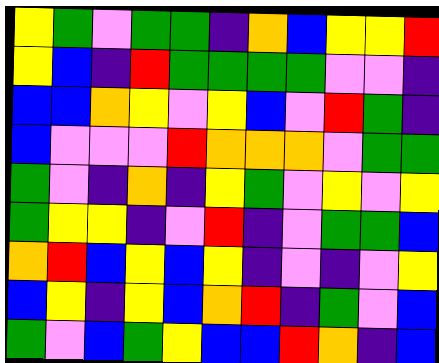[["yellow", "green", "violet", "green", "green", "indigo", "orange", "blue", "yellow", "yellow", "red"], ["yellow", "blue", "indigo", "red", "green", "green", "green", "green", "violet", "violet", "indigo"], ["blue", "blue", "orange", "yellow", "violet", "yellow", "blue", "violet", "red", "green", "indigo"], ["blue", "violet", "violet", "violet", "red", "orange", "orange", "orange", "violet", "green", "green"], ["green", "violet", "indigo", "orange", "indigo", "yellow", "green", "violet", "yellow", "violet", "yellow"], ["green", "yellow", "yellow", "indigo", "violet", "red", "indigo", "violet", "green", "green", "blue"], ["orange", "red", "blue", "yellow", "blue", "yellow", "indigo", "violet", "indigo", "violet", "yellow"], ["blue", "yellow", "indigo", "yellow", "blue", "orange", "red", "indigo", "green", "violet", "blue"], ["green", "violet", "blue", "green", "yellow", "blue", "blue", "red", "orange", "indigo", "blue"]]